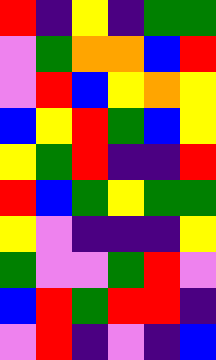[["red", "indigo", "yellow", "indigo", "green", "green"], ["violet", "green", "orange", "orange", "blue", "red"], ["violet", "red", "blue", "yellow", "orange", "yellow"], ["blue", "yellow", "red", "green", "blue", "yellow"], ["yellow", "green", "red", "indigo", "indigo", "red"], ["red", "blue", "green", "yellow", "green", "green"], ["yellow", "violet", "indigo", "indigo", "indigo", "yellow"], ["green", "violet", "violet", "green", "red", "violet"], ["blue", "red", "green", "red", "red", "indigo"], ["violet", "red", "indigo", "violet", "indigo", "blue"]]